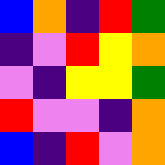[["blue", "orange", "indigo", "red", "green"], ["indigo", "violet", "red", "yellow", "orange"], ["violet", "indigo", "yellow", "yellow", "green"], ["red", "violet", "violet", "indigo", "orange"], ["blue", "indigo", "red", "violet", "orange"]]